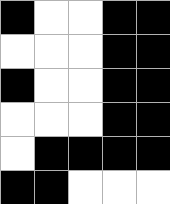[["black", "white", "white", "black", "black"], ["white", "white", "white", "black", "black"], ["black", "white", "white", "black", "black"], ["white", "white", "white", "black", "black"], ["white", "black", "black", "black", "black"], ["black", "black", "white", "white", "white"]]